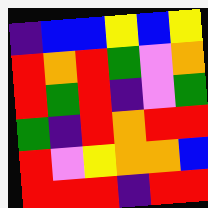[["indigo", "blue", "blue", "yellow", "blue", "yellow"], ["red", "orange", "red", "green", "violet", "orange"], ["red", "green", "red", "indigo", "violet", "green"], ["green", "indigo", "red", "orange", "red", "red"], ["red", "violet", "yellow", "orange", "orange", "blue"], ["red", "red", "red", "indigo", "red", "red"]]